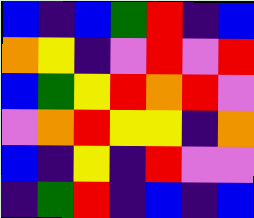[["blue", "indigo", "blue", "green", "red", "indigo", "blue"], ["orange", "yellow", "indigo", "violet", "red", "violet", "red"], ["blue", "green", "yellow", "red", "orange", "red", "violet"], ["violet", "orange", "red", "yellow", "yellow", "indigo", "orange"], ["blue", "indigo", "yellow", "indigo", "red", "violet", "violet"], ["indigo", "green", "red", "indigo", "blue", "indigo", "blue"]]